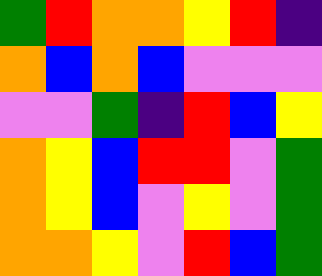[["green", "red", "orange", "orange", "yellow", "red", "indigo"], ["orange", "blue", "orange", "blue", "violet", "violet", "violet"], ["violet", "violet", "green", "indigo", "red", "blue", "yellow"], ["orange", "yellow", "blue", "red", "red", "violet", "green"], ["orange", "yellow", "blue", "violet", "yellow", "violet", "green"], ["orange", "orange", "yellow", "violet", "red", "blue", "green"]]